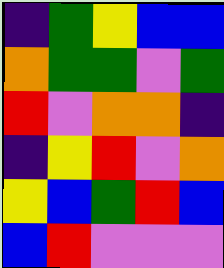[["indigo", "green", "yellow", "blue", "blue"], ["orange", "green", "green", "violet", "green"], ["red", "violet", "orange", "orange", "indigo"], ["indigo", "yellow", "red", "violet", "orange"], ["yellow", "blue", "green", "red", "blue"], ["blue", "red", "violet", "violet", "violet"]]